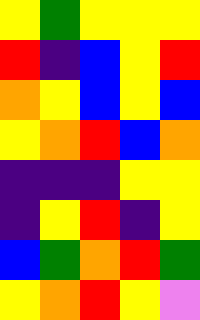[["yellow", "green", "yellow", "yellow", "yellow"], ["red", "indigo", "blue", "yellow", "red"], ["orange", "yellow", "blue", "yellow", "blue"], ["yellow", "orange", "red", "blue", "orange"], ["indigo", "indigo", "indigo", "yellow", "yellow"], ["indigo", "yellow", "red", "indigo", "yellow"], ["blue", "green", "orange", "red", "green"], ["yellow", "orange", "red", "yellow", "violet"]]